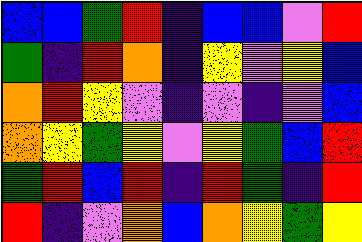[["blue", "blue", "green", "red", "indigo", "blue", "blue", "violet", "red"], ["green", "indigo", "red", "orange", "indigo", "yellow", "violet", "yellow", "blue"], ["orange", "red", "yellow", "violet", "indigo", "violet", "indigo", "violet", "blue"], ["orange", "yellow", "green", "yellow", "violet", "yellow", "green", "blue", "red"], ["green", "red", "blue", "red", "indigo", "red", "green", "indigo", "red"], ["red", "indigo", "violet", "orange", "blue", "orange", "yellow", "green", "yellow"]]